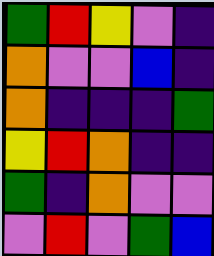[["green", "red", "yellow", "violet", "indigo"], ["orange", "violet", "violet", "blue", "indigo"], ["orange", "indigo", "indigo", "indigo", "green"], ["yellow", "red", "orange", "indigo", "indigo"], ["green", "indigo", "orange", "violet", "violet"], ["violet", "red", "violet", "green", "blue"]]